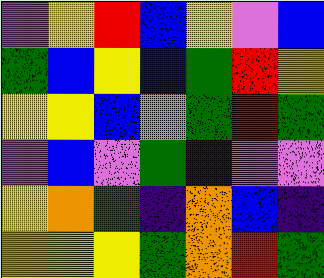[["violet", "yellow", "red", "blue", "yellow", "violet", "blue"], ["green", "blue", "yellow", "blue", "green", "red", "yellow"], ["yellow", "yellow", "blue", "orange", "green", "red", "green"], ["violet", "blue", "violet", "green", "indigo", "violet", "violet"], ["yellow", "orange", "green", "indigo", "orange", "blue", "indigo"], ["yellow", "yellow", "yellow", "green", "orange", "red", "green"]]